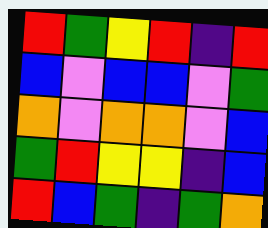[["red", "green", "yellow", "red", "indigo", "red"], ["blue", "violet", "blue", "blue", "violet", "green"], ["orange", "violet", "orange", "orange", "violet", "blue"], ["green", "red", "yellow", "yellow", "indigo", "blue"], ["red", "blue", "green", "indigo", "green", "orange"]]